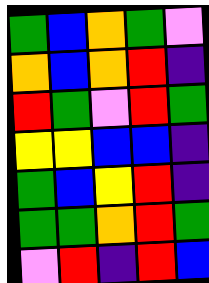[["green", "blue", "orange", "green", "violet"], ["orange", "blue", "orange", "red", "indigo"], ["red", "green", "violet", "red", "green"], ["yellow", "yellow", "blue", "blue", "indigo"], ["green", "blue", "yellow", "red", "indigo"], ["green", "green", "orange", "red", "green"], ["violet", "red", "indigo", "red", "blue"]]